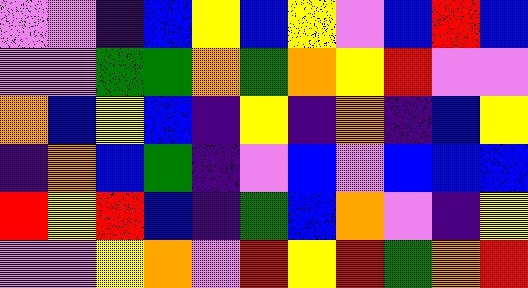[["violet", "violet", "indigo", "blue", "yellow", "blue", "yellow", "violet", "blue", "red", "blue"], ["violet", "violet", "green", "green", "orange", "green", "orange", "yellow", "red", "violet", "violet"], ["orange", "blue", "yellow", "blue", "indigo", "yellow", "indigo", "orange", "indigo", "blue", "yellow"], ["indigo", "orange", "blue", "green", "indigo", "violet", "blue", "violet", "blue", "blue", "blue"], ["red", "yellow", "red", "blue", "indigo", "green", "blue", "orange", "violet", "indigo", "yellow"], ["violet", "violet", "yellow", "orange", "violet", "red", "yellow", "red", "green", "orange", "red"]]